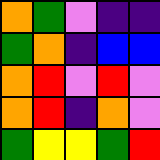[["orange", "green", "violet", "indigo", "indigo"], ["green", "orange", "indigo", "blue", "blue"], ["orange", "red", "violet", "red", "violet"], ["orange", "red", "indigo", "orange", "violet"], ["green", "yellow", "yellow", "green", "red"]]